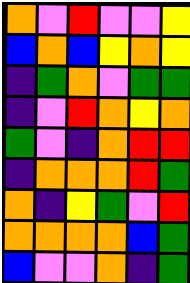[["orange", "violet", "red", "violet", "violet", "yellow"], ["blue", "orange", "blue", "yellow", "orange", "yellow"], ["indigo", "green", "orange", "violet", "green", "green"], ["indigo", "violet", "red", "orange", "yellow", "orange"], ["green", "violet", "indigo", "orange", "red", "red"], ["indigo", "orange", "orange", "orange", "red", "green"], ["orange", "indigo", "yellow", "green", "violet", "red"], ["orange", "orange", "orange", "orange", "blue", "green"], ["blue", "violet", "violet", "orange", "indigo", "green"]]